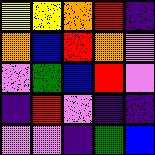[["yellow", "yellow", "orange", "red", "indigo"], ["orange", "blue", "red", "orange", "violet"], ["violet", "green", "blue", "red", "violet"], ["indigo", "red", "violet", "indigo", "indigo"], ["violet", "violet", "indigo", "green", "blue"]]